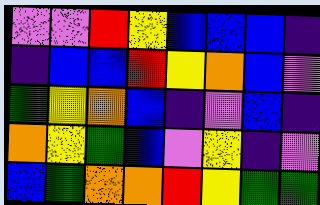[["violet", "violet", "red", "yellow", "blue", "blue", "blue", "indigo"], ["indigo", "blue", "blue", "red", "yellow", "orange", "blue", "violet"], ["green", "yellow", "orange", "blue", "indigo", "violet", "blue", "indigo"], ["orange", "yellow", "green", "blue", "violet", "yellow", "indigo", "violet"], ["blue", "green", "orange", "orange", "red", "yellow", "green", "green"]]